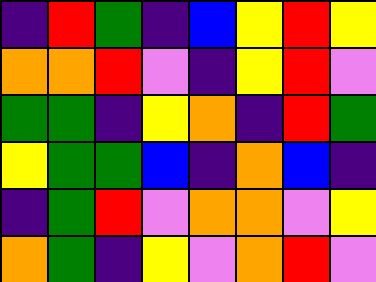[["indigo", "red", "green", "indigo", "blue", "yellow", "red", "yellow"], ["orange", "orange", "red", "violet", "indigo", "yellow", "red", "violet"], ["green", "green", "indigo", "yellow", "orange", "indigo", "red", "green"], ["yellow", "green", "green", "blue", "indigo", "orange", "blue", "indigo"], ["indigo", "green", "red", "violet", "orange", "orange", "violet", "yellow"], ["orange", "green", "indigo", "yellow", "violet", "orange", "red", "violet"]]